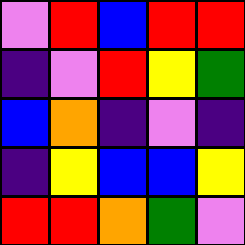[["violet", "red", "blue", "red", "red"], ["indigo", "violet", "red", "yellow", "green"], ["blue", "orange", "indigo", "violet", "indigo"], ["indigo", "yellow", "blue", "blue", "yellow"], ["red", "red", "orange", "green", "violet"]]